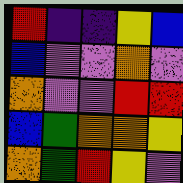[["red", "indigo", "indigo", "yellow", "blue"], ["blue", "violet", "violet", "orange", "violet"], ["orange", "violet", "violet", "red", "red"], ["blue", "green", "orange", "orange", "yellow"], ["orange", "green", "red", "yellow", "violet"]]